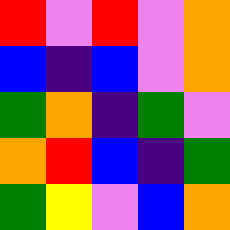[["red", "violet", "red", "violet", "orange"], ["blue", "indigo", "blue", "violet", "orange"], ["green", "orange", "indigo", "green", "violet"], ["orange", "red", "blue", "indigo", "green"], ["green", "yellow", "violet", "blue", "orange"]]